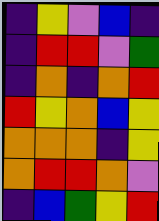[["indigo", "yellow", "violet", "blue", "indigo"], ["indigo", "red", "red", "violet", "green"], ["indigo", "orange", "indigo", "orange", "red"], ["red", "yellow", "orange", "blue", "yellow"], ["orange", "orange", "orange", "indigo", "yellow"], ["orange", "red", "red", "orange", "violet"], ["indigo", "blue", "green", "yellow", "red"]]